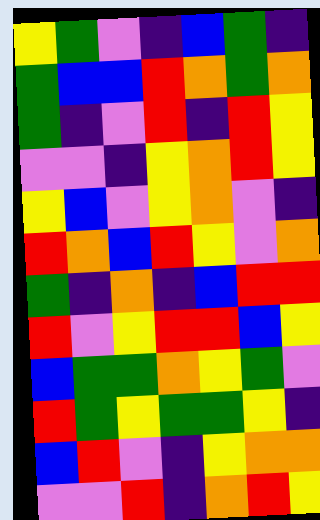[["yellow", "green", "violet", "indigo", "blue", "green", "indigo"], ["green", "blue", "blue", "red", "orange", "green", "orange"], ["green", "indigo", "violet", "red", "indigo", "red", "yellow"], ["violet", "violet", "indigo", "yellow", "orange", "red", "yellow"], ["yellow", "blue", "violet", "yellow", "orange", "violet", "indigo"], ["red", "orange", "blue", "red", "yellow", "violet", "orange"], ["green", "indigo", "orange", "indigo", "blue", "red", "red"], ["red", "violet", "yellow", "red", "red", "blue", "yellow"], ["blue", "green", "green", "orange", "yellow", "green", "violet"], ["red", "green", "yellow", "green", "green", "yellow", "indigo"], ["blue", "red", "violet", "indigo", "yellow", "orange", "orange"], ["violet", "violet", "red", "indigo", "orange", "red", "yellow"]]